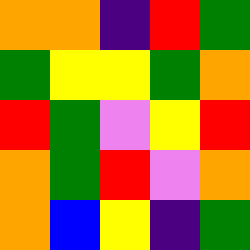[["orange", "orange", "indigo", "red", "green"], ["green", "yellow", "yellow", "green", "orange"], ["red", "green", "violet", "yellow", "red"], ["orange", "green", "red", "violet", "orange"], ["orange", "blue", "yellow", "indigo", "green"]]